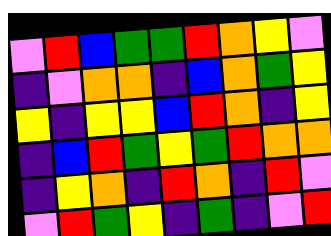[["violet", "red", "blue", "green", "green", "red", "orange", "yellow", "violet"], ["indigo", "violet", "orange", "orange", "indigo", "blue", "orange", "green", "yellow"], ["yellow", "indigo", "yellow", "yellow", "blue", "red", "orange", "indigo", "yellow"], ["indigo", "blue", "red", "green", "yellow", "green", "red", "orange", "orange"], ["indigo", "yellow", "orange", "indigo", "red", "orange", "indigo", "red", "violet"], ["violet", "red", "green", "yellow", "indigo", "green", "indigo", "violet", "red"]]